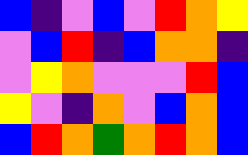[["blue", "indigo", "violet", "blue", "violet", "red", "orange", "yellow"], ["violet", "blue", "red", "indigo", "blue", "orange", "orange", "indigo"], ["violet", "yellow", "orange", "violet", "violet", "violet", "red", "blue"], ["yellow", "violet", "indigo", "orange", "violet", "blue", "orange", "blue"], ["blue", "red", "orange", "green", "orange", "red", "orange", "blue"]]